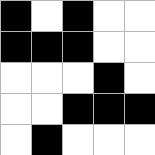[["black", "white", "black", "white", "white"], ["black", "black", "black", "white", "white"], ["white", "white", "white", "black", "white"], ["white", "white", "black", "black", "black"], ["white", "black", "white", "white", "white"]]